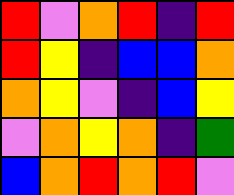[["red", "violet", "orange", "red", "indigo", "red"], ["red", "yellow", "indigo", "blue", "blue", "orange"], ["orange", "yellow", "violet", "indigo", "blue", "yellow"], ["violet", "orange", "yellow", "orange", "indigo", "green"], ["blue", "orange", "red", "orange", "red", "violet"]]